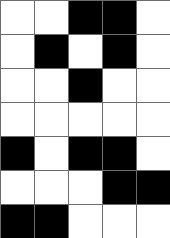[["white", "white", "black", "black", "white"], ["white", "black", "white", "black", "white"], ["white", "white", "black", "white", "white"], ["white", "white", "white", "white", "white"], ["black", "white", "black", "black", "white"], ["white", "white", "white", "black", "black"], ["black", "black", "white", "white", "white"]]